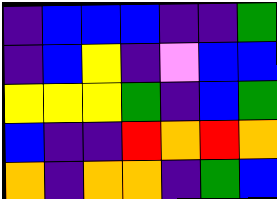[["indigo", "blue", "blue", "blue", "indigo", "indigo", "green"], ["indigo", "blue", "yellow", "indigo", "violet", "blue", "blue"], ["yellow", "yellow", "yellow", "green", "indigo", "blue", "green"], ["blue", "indigo", "indigo", "red", "orange", "red", "orange"], ["orange", "indigo", "orange", "orange", "indigo", "green", "blue"]]